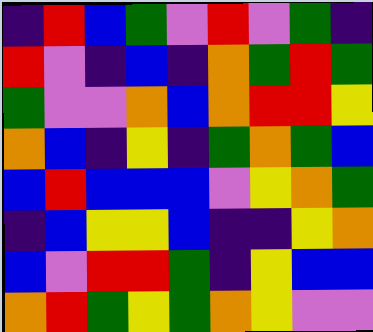[["indigo", "red", "blue", "green", "violet", "red", "violet", "green", "indigo"], ["red", "violet", "indigo", "blue", "indigo", "orange", "green", "red", "green"], ["green", "violet", "violet", "orange", "blue", "orange", "red", "red", "yellow"], ["orange", "blue", "indigo", "yellow", "indigo", "green", "orange", "green", "blue"], ["blue", "red", "blue", "blue", "blue", "violet", "yellow", "orange", "green"], ["indigo", "blue", "yellow", "yellow", "blue", "indigo", "indigo", "yellow", "orange"], ["blue", "violet", "red", "red", "green", "indigo", "yellow", "blue", "blue"], ["orange", "red", "green", "yellow", "green", "orange", "yellow", "violet", "violet"]]